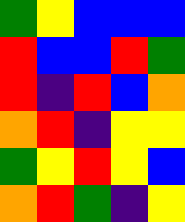[["green", "yellow", "blue", "blue", "blue"], ["red", "blue", "blue", "red", "green"], ["red", "indigo", "red", "blue", "orange"], ["orange", "red", "indigo", "yellow", "yellow"], ["green", "yellow", "red", "yellow", "blue"], ["orange", "red", "green", "indigo", "yellow"]]